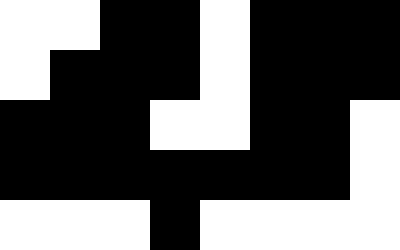[["white", "white", "black", "black", "white", "black", "black", "black"], ["white", "black", "black", "black", "white", "black", "black", "black"], ["black", "black", "black", "white", "white", "black", "black", "white"], ["black", "black", "black", "black", "black", "black", "black", "white"], ["white", "white", "white", "black", "white", "white", "white", "white"]]